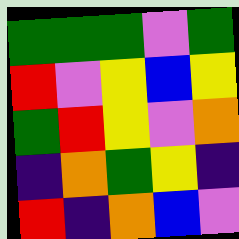[["green", "green", "green", "violet", "green"], ["red", "violet", "yellow", "blue", "yellow"], ["green", "red", "yellow", "violet", "orange"], ["indigo", "orange", "green", "yellow", "indigo"], ["red", "indigo", "orange", "blue", "violet"]]